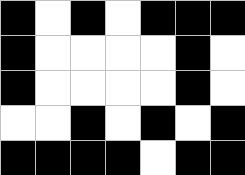[["black", "white", "black", "white", "black", "black", "black"], ["black", "white", "white", "white", "white", "black", "white"], ["black", "white", "white", "white", "white", "black", "white"], ["white", "white", "black", "white", "black", "white", "black"], ["black", "black", "black", "black", "white", "black", "black"]]